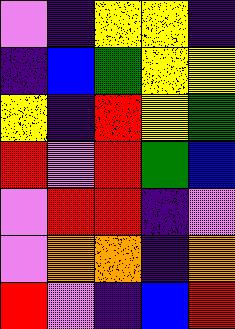[["violet", "indigo", "yellow", "yellow", "indigo"], ["indigo", "blue", "green", "yellow", "yellow"], ["yellow", "indigo", "red", "yellow", "green"], ["red", "violet", "red", "green", "blue"], ["violet", "red", "red", "indigo", "violet"], ["violet", "orange", "orange", "indigo", "orange"], ["red", "violet", "indigo", "blue", "red"]]